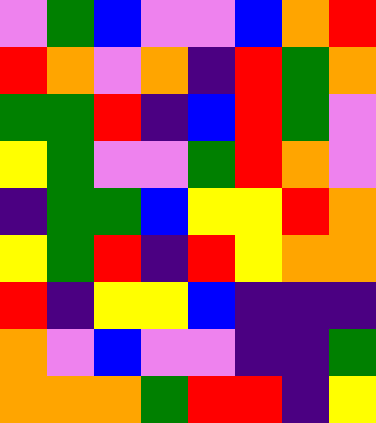[["violet", "green", "blue", "violet", "violet", "blue", "orange", "red"], ["red", "orange", "violet", "orange", "indigo", "red", "green", "orange"], ["green", "green", "red", "indigo", "blue", "red", "green", "violet"], ["yellow", "green", "violet", "violet", "green", "red", "orange", "violet"], ["indigo", "green", "green", "blue", "yellow", "yellow", "red", "orange"], ["yellow", "green", "red", "indigo", "red", "yellow", "orange", "orange"], ["red", "indigo", "yellow", "yellow", "blue", "indigo", "indigo", "indigo"], ["orange", "violet", "blue", "violet", "violet", "indigo", "indigo", "green"], ["orange", "orange", "orange", "green", "red", "red", "indigo", "yellow"]]